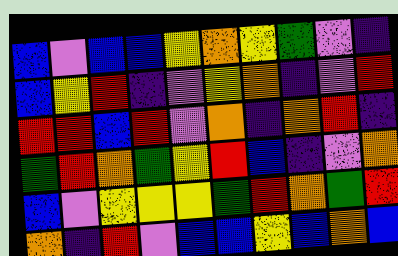[["blue", "violet", "blue", "blue", "yellow", "orange", "yellow", "green", "violet", "indigo"], ["blue", "yellow", "red", "indigo", "violet", "yellow", "orange", "indigo", "violet", "red"], ["red", "red", "blue", "red", "violet", "orange", "indigo", "orange", "red", "indigo"], ["green", "red", "orange", "green", "yellow", "red", "blue", "indigo", "violet", "orange"], ["blue", "violet", "yellow", "yellow", "yellow", "green", "red", "orange", "green", "red"], ["orange", "indigo", "red", "violet", "blue", "blue", "yellow", "blue", "orange", "blue"]]